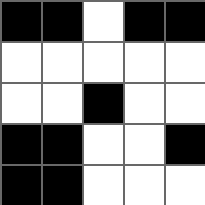[["black", "black", "white", "black", "black"], ["white", "white", "white", "white", "white"], ["white", "white", "black", "white", "white"], ["black", "black", "white", "white", "black"], ["black", "black", "white", "white", "white"]]